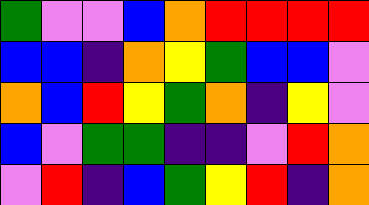[["green", "violet", "violet", "blue", "orange", "red", "red", "red", "red"], ["blue", "blue", "indigo", "orange", "yellow", "green", "blue", "blue", "violet"], ["orange", "blue", "red", "yellow", "green", "orange", "indigo", "yellow", "violet"], ["blue", "violet", "green", "green", "indigo", "indigo", "violet", "red", "orange"], ["violet", "red", "indigo", "blue", "green", "yellow", "red", "indigo", "orange"]]